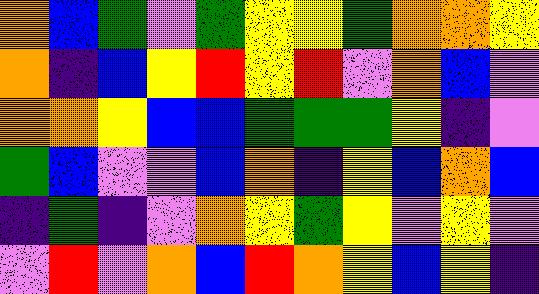[["orange", "blue", "green", "violet", "green", "yellow", "yellow", "green", "orange", "orange", "yellow"], ["orange", "indigo", "blue", "yellow", "red", "yellow", "red", "violet", "orange", "blue", "violet"], ["orange", "orange", "yellow", "blue", "blue", "green", "green", "green", "yellow", "indigo", "violet"], ["green", "blue", "violet", "violet", "blue", "orange", "indigo", "yellow", "blue", "orange", "blue"], ["indigo", "green", "indigo", "violet", "orange", "yellow", "green", "yellow", "violet", "yellow", "violet"], ["violet", "red", "violet", "orange", "blue", "red", "orange", "yellow", "blue", "yellow", "indigo"]]